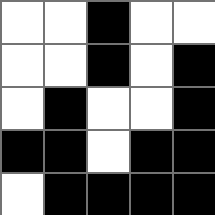[["white", "white", "black", "white", "white"], ["white", "white", "black", "white", "black"], ["white", "black", "white", "white", "black"], ["black", "black", "white", "black", "black"], ["white", "black", "black", "black", "black"]]